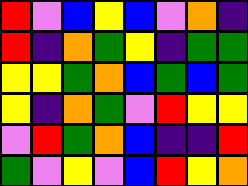[["red", "violet", "blue", "yellow", "blue", "violet", "orange", "indigo"], ["red", "indigo", "orange", "green", "yellow", "indigo", "green", "green"], ["yellow", "yellow", "green", "orange", "blue", "green", "blue", "green"], ["yellow", "indigo", "orange", "green", "violet", "red", "yellow", "yellow"], ["violet", "red", "green", "orange", "blue", "indigo", "indigo", "red"], ["green", "violet", "yellow", "violet", "blue", "red", "yellow", "orange"]]